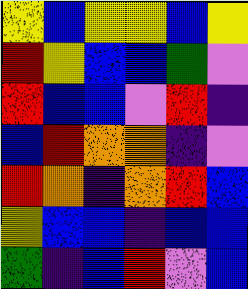[["yellow", "blue", "yellow", "yellow", "blue", "yellow"], ["red", "yellow", "blue", "blue", "green", "violet"], ["red", "blue", "blue", "violet", "red", "indigo"], ["blue", "red", "orange", "orange", "indigo", "violet"], ["red", "orange", "indigo", "orange", "red", "blue"], ["yellow", "blue", "blue", "indigo", "blue", "blue"], ["green", "indigo", "blue", "red", "violet", "blue"]]